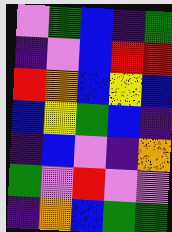[["violet", "green", "blue", "indigo", "green"], ["indigo", "violet", "blue", "red", "red"], ["red", "orange", "blue", "yellow", "blue"], ["blue", "yellow", "green", "blue", "indigo"], ["indigo", "blue", "violet", "indigo", "orange"], ["green", "violet", "red", "violet", "violet"], ["indigo", "orange", "blue", "green", "green"]]